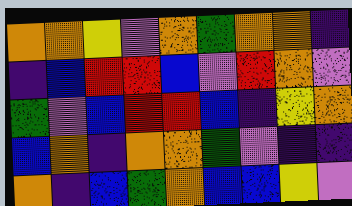[["orange", "orange", "yellow", "violet", "orange", "green", "orange", "orange", "indigo"], ["indigo", "blue", "red", "red", "blue", "violet", "red", "orange", "violet"], ["green", "violet", "blue", "red", "red", "blue", "indigo", "yellow", "orange"], ["blue", "orange", "indigo", "orange", "orange", "green", "violet", "indigo", "indigo"], ["orange", "indigo", "blue", "green", "orange", "blue", "blue", "yellow", "violet"]]